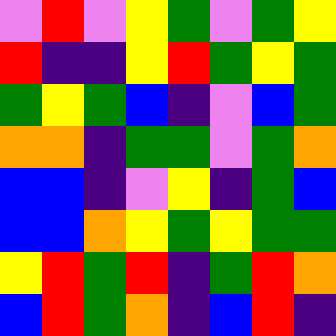[["violet", "red", "violet", "yellow", "green", "violet", "green", "yellow"], ["red", "indigo", "indigo", "yellow", "red", "green", "yellow", "green"], ["green", "yellow", "green", "blue", "indigo", "violet", "blue", "green"], ["orange", "orange", "indigo", "green", "green", "violet", "green", "orange"], ["blue", "blue", "indigo", "violet", "yellow", "indigo", "green", "blue"], ["blue", "blue", "orange", "yellow", "green", "yellow", "green", "green"], ["yellow", "red", "green", "red", "indigo", "green", "red", "orange"], ["blue", "red", "green", "orange", "indigo", "blue", "red", "indigo"]]